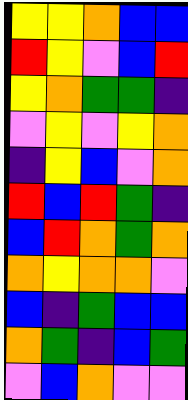[["yellow", "yellow", "orange", "blue", "blue"], ["red", "yellow", "violet", "blue", "red"], ["yellow", "orange", "green", "green", "indigo"], ["violet", "yellow", "violet", "yellow", "orange"], ["indigo", "yellow", "blue", "violet", "orange"], ["red", "blue", "red", "green", "indigo"], ["blue", "red", "orange", "green", "orange"], ["orange", "yellow", "orange", "orange", "violet"], ["blue", "indigo", "green", "blue", "blue"], ["orange", "green", "indigo", "blue", "green"], ["violet", "blue", "orange", "violet", "violet"]]